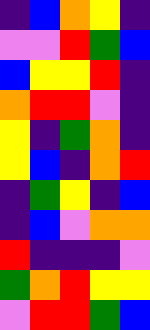[["indigo", "blue", "orange", "yellow", "indigo"], ["violet", "violet", "red", "green", "blue"], ["blue", "yellow", "yellow", "red", "indigo"], ["orange", "red", "red", "violet", "indigo"], ["yellow", "indigo", "green", "orange", "indigo"], ["yellow", "blue", "indigo", "orange", "red"], ["indigo", "green", "yellow", "indigo", "blue"], ["indigo", "blue", "violet", "orange", "orange"], ["red", "indigo", "indigo", "indigo", "violet"], ["green", "orange", "red", "yellow", "yellow"], ["violet", "red", "red", "green", "blue"]]